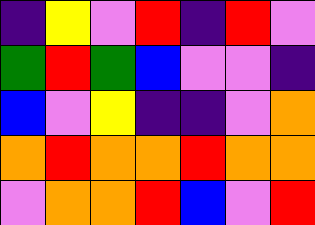[["indigo", "yellow", "violet", "red", "indigo", "red", "violet"], ["green", "red", "green", "blue", "violet", "violet", "indigo"], ["blue", "violet", "yellow", "indigo", "indigo", "violet", "orange"], ["orange", "red", "orange", "orange", "red", "orange", "orange"], ["violet", "orange", "orange", "red", "blue", "violet", "red"]]